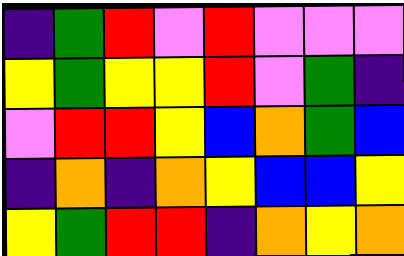[["indigo", "green", "red", "violet", "red", "violet", "violet", "violet"], ["yellow", "green", "yellow", "yellow", "red", "violet", "green", "indigo"], ["violet", "red", "red", "yellow", "blue", "orange", "green", "blue"], ["indigo", "orange", "indigo", "orange", "yellow", "blue", "blue", "yellow"], ["yellow", "green", "red", "red", "indigo", "orange", "yellow", "orange"]]